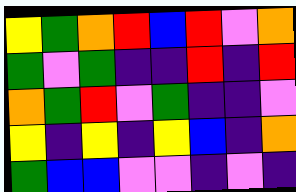[["yellow", "green", "orange", "red", "blue", "red", "violet", "orange"], ["green", "violet", "green", "indigo", "indigo", "red", "indigo", "red"], ["orange", "green", "red", "violet", "green", "indigo", "indigo", "violet"], ["yellow", "indigo", "yellow", "indigo", "yellow", "blue", "indigo", "orange"], ["green", "blue", "blue", "violet", "violet", "indigo", "violet", "indigo"]]